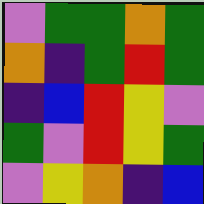[["violet", "green", "green", "orange", "green"], ["orange", "indigo", "green", "red", "green"], ["indigo", "blue", "red", "yellow", "violet"], ["green", "violet", "red", "yellow", "green"], ["violet", "yellow", "orange", "indigo", "blue"]]